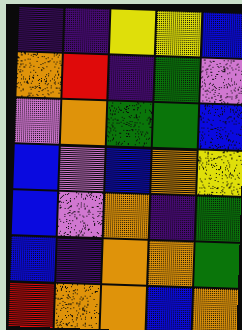[["indigo", "indigo", "yellow", "yellow", "blue"], ["orange", "red", "indigo", "green", "violet"], ["violet", "orange", "green", "green", "blue"], ["blue", "violet", "blue", "orange", "yellow"], ["blue", "violet", "orange", "indigo", "green"], ["blue", "indigo", "orange", "orange", "green"], ["red", "orange", "orange", "blue", "orange"]]